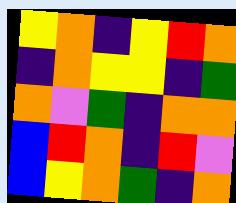[["yellow", "orange", "indigo", "yellow", "red", "orange"], ["indigo", "orange", "yellow", "yellow", "indigo", "green"], ["orange", "violet", "green", "indigo", "orange", "orange"], ["blue", "red", "orange", "indigo", "red", "violet"], ["blue", "yellow", "orange", "green", "indigo", "orange"]]